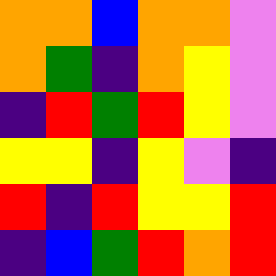[["orange", "orange", "blue", "orange", "orange", "violet"], ["orange", "green", "indigo", "orange", "yellow", "violet"], ["indigo", "red", "green", "red", "yellow", "violet"], ["yellow", "yellow", "indigo", "yellow", "violet", "indigo"], ["red", "indigo", "red", "yellow", "yellow", "red"], ["indigo", "blue", "green", "red", "orange", "red"]]